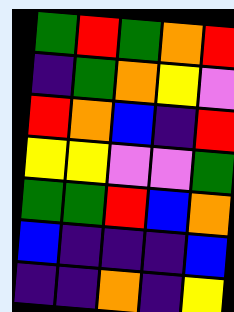[["green", "red", "green", "orange", "red"], ["indigo", "green", "orange", "yellow", "violet"], ["red", "orange", "blue", "indigo", "red"], ["yellow", "yellow", "violet", "violet", "green"], ["green", "green", "red", "blue", "orange"], ["blue", "indigo", "indigo", "indigo", "blue"], ["indigo", "indigo", "orange", "indigo", "yellow"]]